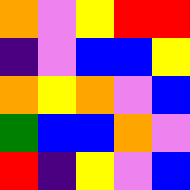[["orange", "violet", "yellow", "red", "red"], ["indigo", "violet", "blue", "blue", "yellow"], ["orange", "yellow", "orange", "violet", "blue"], ["green", "blue", "blue", "orange", "violet"], ["red", "indigo", "yellow", "violet", "blue"]]